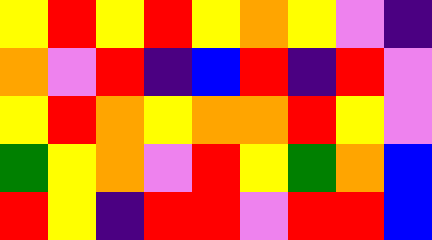[["yellow", "red", "yellow", "red", "yellow", "orange", "yellow", "violet", "indigo"], ["orange", "violet", "red", "indigo", "blue", "red", "indigo", "red", "violet"], ["yellow", "red", "orange", "yellow", "orange", "orange", "red", "yellow", "violet"], ["green", "yellow", "orange", "violet", "red", "yellow", "green", "orange", "blue"], ["red", "yellow", "indigo", "red", "red", "violet", "red", "red", "blue"]]